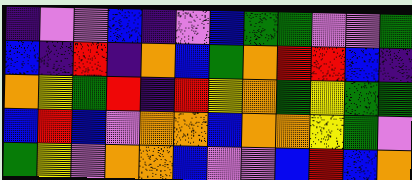[["indigo", "violet", "violet", "blue", "indigo", "violet", "blue", "green", "green", "violet", "violet", "green"], ["blue", "indigo", "red", "indigo", "orange", "blue", "green", "orange", "red", "red", "blue", "indigo"], ["orange", "yellow", "green", "red", "indigo", "red", "yellow", "orange", "green", "yellow", "green", "green"], ["blue", "red", "blue", "violet", "orange", "orange", "blue", "orange", "orange", "yellow", "green", "violet"], ["green", "yellow", "violet", "orange", "orange", "blue", "violet", "violet", "blue", "red", "blue", "orange"]]